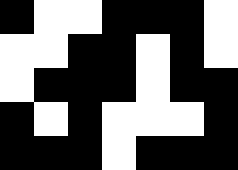[["black", "white", "white", "black", "black", "black", "white"], ["white", "white", "black", "black", "white", "black", "white"], ["white", "black", "black", "black", "white", "black", "black"], ["black", "white", "black", "white", "white", "white", "black"], ["black", "black", "black", "white", "black", "black", "black"]]